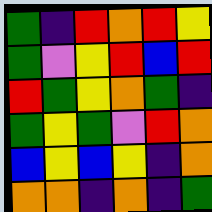[["green", "indigo", "red", "orange", "red", "yellow"], ["green", "violet", "yellow", "red", "blue", "red"], ["red", "green", "yellow", "orange", "green", "indigo"], ["green", "yellow", "green", "violet", "red", "orange"], ["blue", "yellow", "blue", "yellow", "indigo", "orange"], ["orange", "orange", "indigo", "orange", "indigo", "green"]]